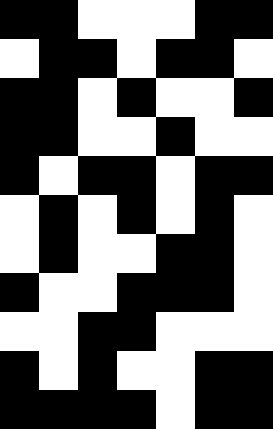[["black", "black", "white", "white", "white", "black", "black"], ["white", "black", "black", "white", "black", "black", "white"], ["black", "black", "white", "black", "white", "white", "black"], ["black", "black", "white", "white", "black", "white", "white"], ["black", "white", "black", "black", "white", "black", "black"], ["white", "black", "white", "black", "white", "black", "white"], ["white", "black", "white", "white", "black", "black", "white"], ["black", "white", "white", "black", "black", "black", "white"], ["white", "white", "black", "black", "white", "white", "white"], ["black", "white", "black", "white", "white", "black", "black"], ["black", "black", "black", "black", "white", "black", "black"]]